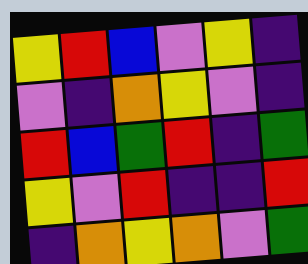[["yellow", "red", "blue", "violet", "yellow", "indigo"], ["violet", "indigo", "orange", "yellow", "violet", "indigo"], ["red", "blue", "green", "red", "indigo", "green"], ["yellow", "violet", "red", "indigo", "indigo", "red"], ["indigo", "orange", "yellow", "orange", "violet", "green"]]